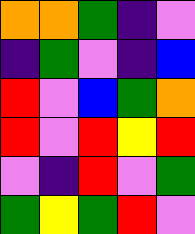[["orange", "orange", "green", "indigo", "violet"], ["indigo", "green", "violet", "indigo", "blue"], ["red", "violet", "blue", "green", "orange"], ["red", "violet", "red", "yellow", "red"], ["violet", "indigo", "red", "violet", "green"], ["green", "yellow", "green", "red", "violet"]]